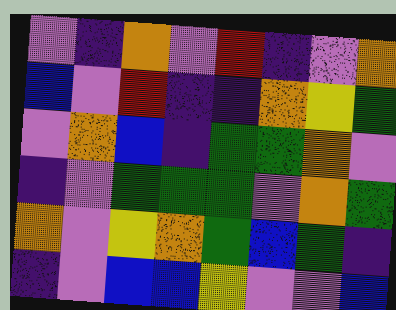[["violet", "indigo", "orange", "violet", "red", "indigo", "violet", "orange"], ["blue", "violet", "red", "indigo", "indigo", "orange", "yellow", "green"], ["violet", "orange", "blue", "indigo", "green", "green", "orange", "violet"], ["indigo", "violet", "green", "green", "green", "violet", "orange", "green"], ["orange", "violet", "yellow", "orange", "green", "blue", "green", "indigo"], ["indigo", "violet", "blue", "blue", "yellow", "violet", "violet", "blue"]]